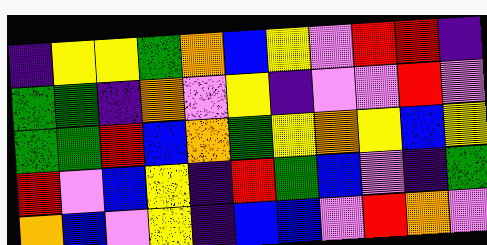[["indigo", "yellow", "yellow", "green", "orange", "blue", "yellow", "violet", "red", "red", "indigo"], ["green", "green", "indigo", "orange", "violet", "yellow", "indigo", "violet", "violet", "red", "violet"], ["green", "green", "red", "blue", "orange", "green", "yellow", "orange", "yellow", "blue", "yellow"], ["red", "violet", "blue", "yellow", "indigo", "red", "green", "blue", "violet", "indigo", "green"], ["orange", "blue", "violet", "yellow", "indigo", "blue", "blue", "violet", "red", "orange", "violet"]]